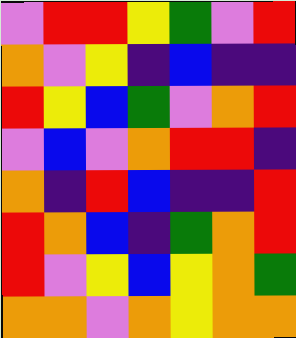[["violet", "red", "red", "yellow", "green", "violet", "red"], ["orange", "violet", "yellow", "indigo", "blue", "indigo", "indigo"], ["red", "yellow", "blue", "green", "violet", "orange", "red"], ["violet", "blue", "violet", "orange", "red", "red", "indigo"], ["orange", "indigo", "red", "blue", "indigo", "indigo", "red"], ["red", "orange", "blue", "indigo", "green", "orange", "red"], ["red", "violet", "yellow", "blue", "yellow", "orange", "green"], ["orange", "orange", "violet", "orange", "yellow", "orange", "orange"]]